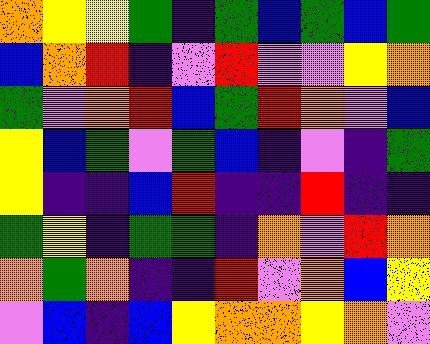[["orange", "yellow", "yellow", "green", "indigo", "green", "blue", "green", "blue", "green"], ["blue", "orange", "red", "indigo", "violet", "red", "violet", "violet", "yellow", "orange"], ["green", "violet", "orange", "red", "blue", "green", "red", "orange", "violet", "blue"], ["yellow", "blue", "green", "violet", "green", "blue", "indigo", "violet", "indigo", "green"], ["yellow", "indigo", "indigo", "blue", "red", "indigo", "indigo", "red", "indigo", "indigo"], ["green", "yellow", "indigo", "green", "green", "indigo", "orange", "violet", "red", "orange"], ["orange", "green", "orange", "indigo", "indigo", "red", "violet", "orange", "blue", "yellow"], ["violet", "blue", "indigo", "blue", "yellow", "orange", "orange", "yellow", "orange", "violet"]]